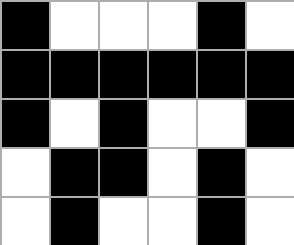[["black", "white", "white", "white", "black", "white"], ["black", "black", "black", "black", "black", "black"], ["black", "white", "black", "white", "white", "black"], ["white", "black", "black", "white", "black", "white"], ["white", "black", "white", "white", "black", "white"]]